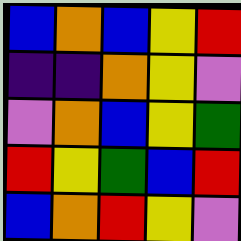[["blue", "orange", "blue", "yellow", "red"], ["indigo", "indigo", "orange", "yellow", "violet"], ["violet", "orange", "blue", "yellow", "green"], ["red", "yellow", "green", "blue", "red"], ["blue", "orange", "red", "yellow", "violet"]]